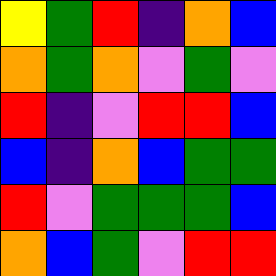[["yellow", "green", "red", "indigo", "orange", "blue"], ["orange", "green", "orange", "violet", "green", "violet"], ["red", "indigo", "violet", "red", "red", "blue"], ["blue", "indigo", "orange", "blue", "green", "green"], ["red", "violet", "green", "green", "green", "blue"], ["orange", "blue", "green", "violet", "red", "red"]]